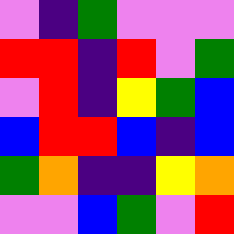[["violet", "indigo", "green", "violet", "violet", "violet"], ["red", "red", "indigo", "red", "violet", "green"], ["violet", "red", "indigo", "yellow", "green", "blue"], ["blue", "red", "red", "blue", "indigo", "blue"], ["green", "orange", "indigo", "indigo", "yellow", "orange"], ["violet", "violet", "blue", "green", "violet", "red"]]